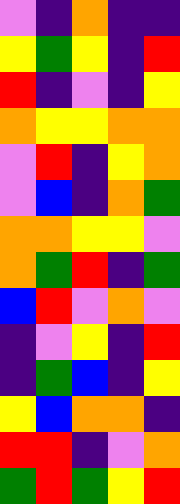[["violet", "indigo", "orange", "indigo", "indigo"], ["yellow", "green", "yellow", "indigo", "red"], ["red", "indigo", "violet", "indigo", "yellow"], ["orange", "yellow", "yellow", "orange", "orange"], ["violet", "red", "indigo", "yellow", "orange"], ["violet", "blue", "indigo", "orange", "green"], ["orange", "orange", "yellow", "yellow", "violet"], ["orange", "green", "red", "indigo", "green"], ["blue", "red", "violet", "orange", "violet"], ["indigo", "violet", "yellow", "indigo", "red"], ["indigo", "green", "blue", "indigo", "yellow"], ["yellow", "blue", "orange", "orange", "indigo"], ["red", "red", "indigo", "violet", "orange"], ["green", "red", "green", "yellow", "red"]]